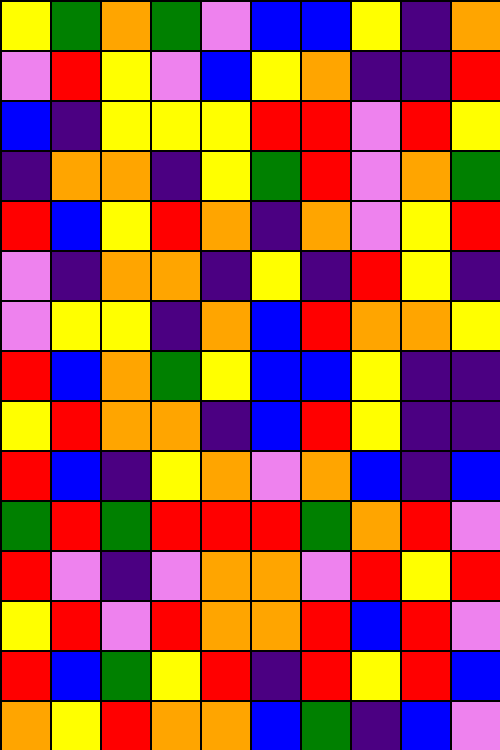[["yellow", "green", "orange", "green", "violet", "blue", "blue", "yellow", "indigo", "orange"], ["violet", "red", "yellow", "violet", "blue", "yellow", "orange", "indigo", "indigo", "red"], ["blue", "indigo", "yellow", "yellow", "yellow", "red", "red", "violet", "red", "yellow"], ["indigo", "orange", "orange", "indigo", "yellow", "green", "red", "violet", "orange", "green"], ["red", "blue", "yellow", "red", "orange", "indigo", "orange", "violet", "yellow", "red"], ["violet", "indigo", "orange", "orange", "indigo", "yellow", "indigo", "red", "yellow", "indigo"], ["violet", "yellow", "yellow", "indigo", "orange", "blue", "red", "orange", "orange", "yellow"], ["red", "blue", "orange", "green", "yellow", "blue", "blue", "yellow", "indigo", "indigo"], ["yellow", "red", "orange", "orange", "indigo", "blue", "red", "yellow", "indigo", "indigo"], ["red", "blue", "indigo", "yellow", "orange", "violet", "orange", "blue", "indigo", "blue"], ["green", "red", "green", "red", "red", "red", "green", "orange", "red", "violet"], ["red", "violet", "indigo", "violet", "orange", "orange", "violet", "red", "yellow", "red"], ["yellow", "red", "violet", "red", "orange", "orange", "red", "blue", "red", "violet"], ["red", "blue", "green", "yellow", "red", "indigo", "red", "yellow", "red", "blue"], ["orange", "yellow", "red", "orange", "orange", "blue", "green", "indigo", "blue", "violet"]]